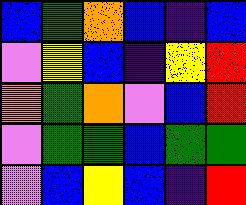[["blue", "green", "orange", "blue", "indigo", "blue"], ["violet", "yellow", "blue", "indigo", "yellow", "red"], ["orange", "green", "orange", "violet", "blue", "red"], ["violet", "green", "green", "blue", "green", "green"], ["violet", "blue", "yellow", "blue", "indigo", "red"]]